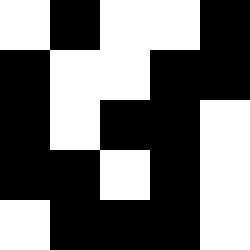[["white", "black", "white", "white", "black"], ["black", "white", "white", "black", "black"], ["black", "white", "black", "black", "white"], ["black", "black", "white", "black", "white"], ["white", "black", "black", "black", "white"]]